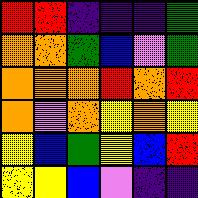[["red", "red", "indigo", "indigo", "indigo", "green"], ["orange", "orange", "green", "blue", "violet", "green"], ["orange", "orange", "orange", "red", "orange", "red"], ["orange", "violet", "orange", "yellow", "orange", "yellow"], ["yellow", "blue", "green", "yellow", "blue", "red"], ["yellow", "yellow", "blue", "violet", "indigo", "indigo"]]